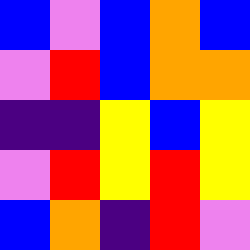[["blue", "violet", "blue", "orange", "blue"], ["violet", "red", "blue", "orange", "orange"], ["indigo", "indigo", "yellow", "blue", "yellow"], ["violet", "red", "yellow", "red", "yellow"], ["blue", "orange", "indigo", "red", "violet"]]